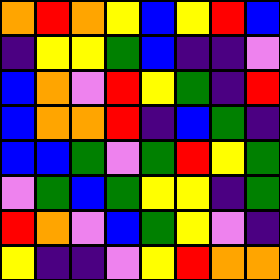[["orange", "red", "orange", "yellow", "blue", "yellow", "red", "blue"], ["indigo", "yellow", "yellow", "green", "blue", "indigo", "indigo", "violet"], ["blue", "orange", "violet", "red", "yellow", "green", "indigo", "red"], ["blue", "orange", "orange", "red", "indigo", "blue", "green", "indigo"], ["blue", "blue", "green", "violet", "green", "red", "yellow", "green"], ["violet", "green", "blue", "green", "yellow", "yellow", "indigo", "green"], ["red", "orange", "violet", "blue", "green", "yellow", "violet", "indigo"], ["yellow", "indigo", "indigo", "violet", "yellow", "red", "orange", "orange"]]